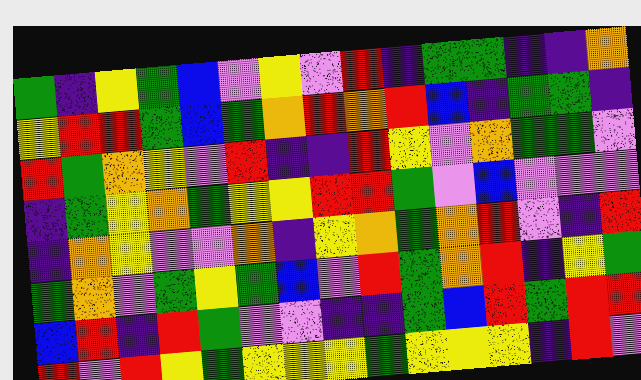[["green", "indigo", "yellow", "green", "blue", "violet", "yellow", "violet", "red", "indigo", "green", "green", "indigo", "indigo", "orange"], ["yellow", "red", "red", "green", "blue", "green", "orange", "red", "orange", "red", "blue", "indigo", "green", "green", "indigo"], ["red", "green", "orange", "yellow", "violet", "red", "indigo", "indigo", "red", "yellow", "violet", "orange", "green", "green", "violet"], ["indigo", "green", "yellow", "orange", "green", "yellow", "yellow", "red", "red", "green", "violet", "blue", "violet", "violet", "violet"], ["indigo", "orange", "yellow", "violet", "violet", "orange", "indigo", "yellow", "orange", "green", "orange", "red", "violet", "indigo", "red"], ["green", "orange", "violet", "green", "yellow", "green", "blue", "violet", "red", "green", "orange", "red", "indigo", "yellow", "green"], ["blue", "red", "indigo", "red", "green", "violet", "violet", "indigo", "indigo", "green", "blue", "red", "green", "red", "red"], ["red", "violet", "red", "yellow", "green", "yellow", "yellow", "yellow", "green", "yellow", "yellow", "yellow", "indigo", "red", "violet"]]